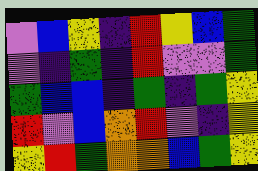[["violet", "blue", "yellow", "indigo", "red", "yellow", "blue", "green"], ["violet", "indigo", "green", "indigo", "red", "violet", "violet", "green"], ["green", "blue", "blue", "indigo", "green", "indigo", "green", "yellow"], ["red", "violet", "blue", "orange", "red", "violet", "indigo", "yellow"], ["yellow", "red", "green", "orange", "orange", "blue", "green", "yellow"]]